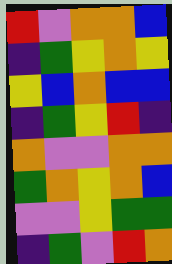[["red", "violet", "orange", "orange", "blue"], ["indigo", "green", "yellow", "orange", "yellow"], ["yellow", "blue", "orange", "blue", "blue"], ["indigo", "green", "yellow", "red", "indigo"], ["orange", "violet", "violet", "orange", "orange"], ["green", "orange", "yellow", "orange", "blue"], ["violet", "violet", "yellow", "green", "green"], ["indigo", "green", "violet", "red", "orange"]]